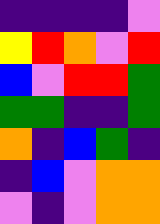[["indigo", "indigo", "indigo", "indigo", "violet"], ["yellow", "red", "orange", "violet", "red"], ["blue", "violet", "red", "red", "green"], ["green", "green", "indigo", "indigo", "green"], ["orange", "indigo", "blue", "green", "indigo"], ["indigo", "blue", "violet", "orange", "orange"], ["violet", "indigo", "violet", "orange", "orange"]]